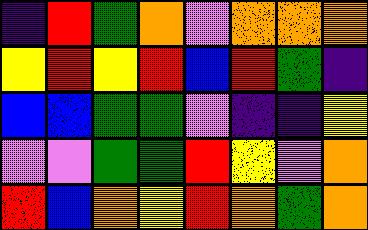[["indigo", "red", "green", "orange", "violet", "orange", "orange", "orange"], ["yellow", "red", "yellow", "red", "blue", "red", "green", "indigo"], ["blue", "blue", "green", "green", "violet", "indigo", "indigo", "yellow"], ["violet", "violet", "green", "green", "red", "yellow", "violet", "orange"], ["red", "blue", "orange", "yellow", "red", "orange", "green", "orange"]]